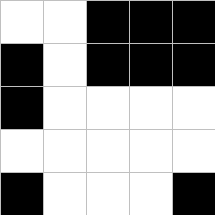[["white", "white", "black", "black", "black"], ["black", "white", "black", "black", "black"], ["black", "white", "white", "white", "white"], ["white", "white", "white", "white", "white"], ["black", "white", "white", "white", "black"]]